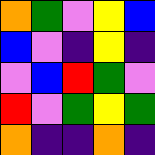[["orange", "green", "violet", "yellow", "blue"], ["blue", "violet", "indigo", "yellow", "indigo"], ["violet", "blue", "red", "green", "violet"], ["red", "violet", "green", "yellow", "green"], ["orange", "indigo", "indigo", "orange", "indigo"]]